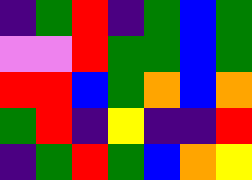[["indigo", "green", "red", "indigo", "green", "blue", "green"], ["violet", "violet", "red", "green", "green", "blue", "green"], ["red", "red", "blue", "green", "orange", "blue", "orange"], ["green", "red", "indigo", "yellow", "indigo", "indigo", "red"], ["indigo", "green", "red", "green", "blue", "orange", "yellow"]]